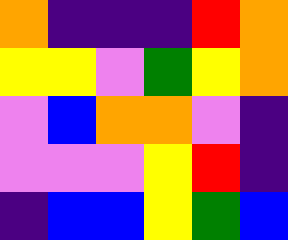[["orange", "indigo", "indigo", "indigo", "red", "orange"], ["yellow", "yellow", "violet", "green", "yellow", "orange"], ["violet", "blue", "orange", "orange", "violet", "indigo"], ["violet", "violet", "violet", "yellow", "red", "indigo"], ["indigo", "blue", "blue", "yellow", "green", "blue"]]